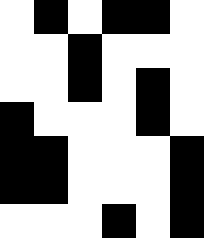[["white", "black", "white", "black", "black", "white"], ["white", "white", "black", "white", "white", "white"], ["white", "white", "black", "white", "black", "white"], ["black", "white", "white", "white", "black", "white"], ["black", "black", "white", "white", "white", "black"], ["black", "black", "white", "white", "white", "black"], ["white", "white", "white", "black", "white", "black"]]